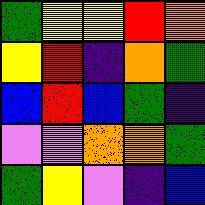[["green", "yellow", "yellow", "red", "orange"], ["yellow", "red", "indigo", "orange", "green"], ["blue", "red", "blue", "green", "indigo"], ["violet", "violet", "orange", "orange", "green"], ["green", "yellow", "violet", "indigo", "blue"]]